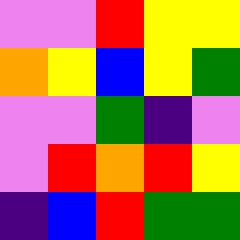[["violet", "violet", "red", "yellow", "yellow"], ["orange", "yellow", "blue", "yellow", "green"], ["violet", "violet", "green", "indigo", "violet"], ["violet", "red", "orange", "red", "yellow"], ["indigo", "blue", "red", "green", "green"]]